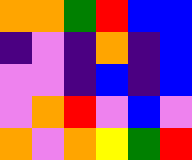[["orange", "orange", "green", "red", "blue", "blue"], ["indigo", "violet", "indigo", "orange", "indigo", "blue"], ["violet", "violet", "indigo", "blue", "indigo", "blue"], ["violet", "orange", "red", "violet", "blue", "violet"], ["orange", "violet", "orange", "yellow", "green", "red"]]